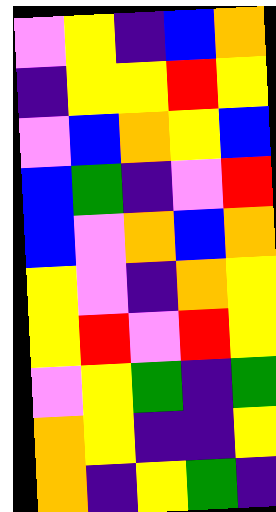[["violet", "yellow", "indigo", "blue", "orange"], ["indigo", "yellow", "yellow", "red", "yellow"], ["violet", "blue", "orange", "yellow", "blue"], ["blue", "green", "indigo", "violet", "red"], ["blue", "violet", "orange", "blue", "orange"], ["yellow", "violet", "indigo", "orange", "yellow"], ["yellow", "red", "violet", "red", "yellow"], ["violet", "yellow", "green", "indigo", "green"], ["orange", "yellow", "indigo", "indigo", "yellow"], ["orange", "indigo", "yellow", "green", "indigo"]]